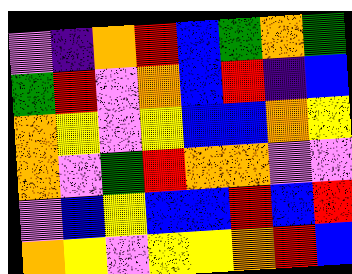[["violet", "indigo", "orange", "red", "blue", "green", "orange", "green"], ["green", "red", "violet", "orange", "blue", "red", "indigo", "blue"], ["orange", "yellow", "violet", "yellow", "blue", "blue", "orange", "yellow"], ["orange", "violet", "green", "red", "orange", "orange", "violet", "violet"], ["violet", "blue", "yellow", "blue", "blue", "red", "blue", "red"], ["orange", "yellow", "violet", "yellow", "yellow", "orange", "red", "blue"]]